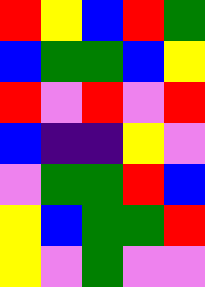[["red", "yellow", "blue", "red", "green"], ["blue", "green", "green", "blue", "yellow"], ["red", "violet", "red", "violet", "red"], ["blue", "indigo", "indigo", "yellow", "violet"], ["violet", "green", "green", "red", "blue"], ["yellow", "blue", "green", "green", "red"], ["yellow", "violet", "green", "violet", "violet"]]